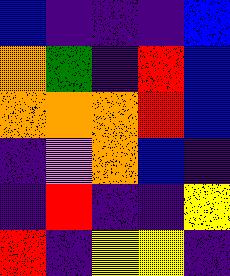[["blue", "indigo", "indigo", "indigo", "blue"], ["orange", "green", "indigo", "red", "blue"], ["orange", "orange", "orange", "red", "blue"], ["indigo", "violet", "orange", "blue", "indigo"], ["indigo", "red", "indigo", "indigo", "yellow"], ["red", "indigo", "yellow", "yellow", "indigo"]]